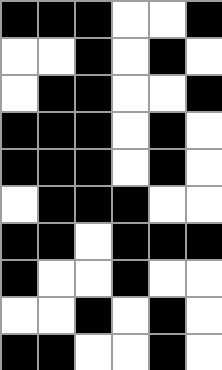[["black", "black", "black", "white", "white", "black"], ["white", "white", "black", "white", "black", "white"], ["white", "black", "black", "white", "white", "black"], ["black", "black", "black", "white", "black", "white"], ["black", "black", "black", "white", "black", "white"], ["white", "black", "black", "black", "white", "white"], ["black", "black", "white", "black", "black", "black"], ["black", "white", "white", "black", "white", "white"], ["white", "white", "black", "white", "black", "white"], ["black", "black", "white", "white", "black", "white"]]